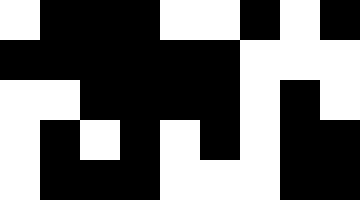[["white", "black", "black", "black", "white", "white", "black", "white", "black"], ["black", "black", "black", "black", "black", "black", "white", "white", "white"], ["white", "white", "black", "black", "black", "black", "white", "black", "white"], ["white", "black", "white", "black", "white", "black", "white", "black", "black"], ["white", "black", "black", "black", "white", "white", "white", "black", "black"]]